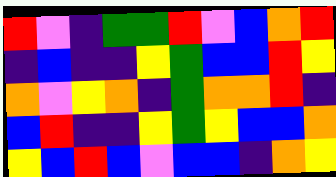[["red", "violet", "indigo", "green", "green", "red", "violet", "blue", "orange", "red"], ["indigo", "blue", "indigo", "indigo", "yellow", "green", "blue", "blue", "red", "yellow"], ["orange", "violet", "yellow", "orange", "indigo", "green", "orange", "orange", "red", "indigo"], ["blue", "red", "indigo", "indigo", "yellow", "green", "yellow", "blue", "blue", "orange"], ["yellow", "blue", "red", "blue", "violet", "blue", "blue", "indigo", "orange", "yellow"]]